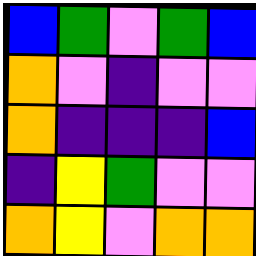[["blue", "green", "violet", "green", "blue"], ["orange", "violet", "indigo", "violet", "violet"], ["orange", "indigo", "indigo", "indigo", "blue"], ["indigo", "yellow", "green", "violet", "violet"], ["orange", "yellow", "violet", "orange", "orange"]]